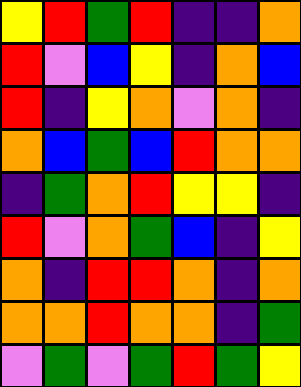[["yellow", "red", "green", "red", "indigo", "indigo", "orange"], ["red", "violet", "blue", "yellow", "indigo", "orange", "blue"], ["red", "indigo", "yellow", "orange", "violet", "orange", "indigo"], ["orange", "blue", "green", "blue", "red", "orange", "orange"], ["indigo", "green", "orange", "red", "yellow", "yellow", "indigo"], ["red", "violet", "orange", "green", "blue", "indigo", "yellow"], ["orange", "indigo", "red", "red", "orange", "indigo", "orange"], ["orange", "orange", "red", "orange", "orange", "indigo", "green"], ["violet", "green", "violet", "green", "red", "green", "yellow"]]